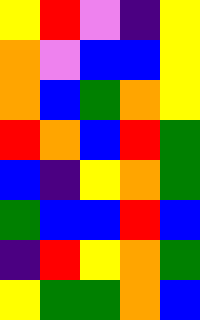[["yellow", "red", "violet", "indigo", "yellow"], ["orange", "violet", "blue", "blue", "yellow"], ["orange", "blue", "green", "orange", "yellow"], ["red", "orange", "blue", "red", "green"], ["blue", "indigo", "yellow", "orange", "green"], ["green", "blue", "blue", "red", "blue"], ["indigo", "red", "yellow", "orange", "green"], ["yellow", "green", "green", "orange", "blue"]]